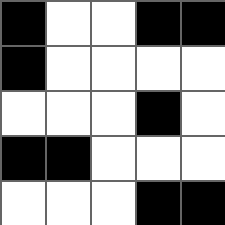[["black", "white", "white", "black", "black"], ["black", "white", "white", "white", "white"], ["white", "white", "white", "black", "white"], ["black", "black", "white", "white", "white"], ["white", "white", "white", "black", "black"]]